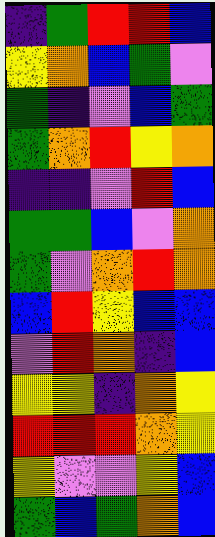[["indigo", "green", "red", "red", "blue"], ["yellow", "orange", "blue", "green", "violet"], ["green", "indigo", "violet", "blue", "green"], ["green", "orange", "red", "yellow", "orange"], ["indigo", "indigo", "violet", "red", "blue"], ["green", "green", "blue", "violet", "orange"], ["green", "violet", "orange", "red", "orange"], ["blue", "red", "yellow", "blue", "blue"], ["violet", "red", "orange", "indigo", "blue"], ["yellow", "yellow", "indigo", "orange", "yellow"], ["red", "red", "red", "orange", "yellow"], ["yellow", "violet", "violet", "yellow", "blue"], ["green", "blue", "green", "orange", "blue"]]